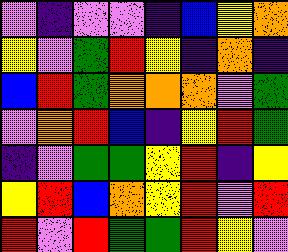[["violet", "indigo", "violet", "violet", "indigo", "blue", "yellow", "orange"], ["yellow", "violet", "green", "red", "yellow", "indigo", "orange", "indigo"], ["blue", "red", "green", "orange", "orange", "orange", "violet", "green"], ["violet", "orange", "red", "blue", "indigo", "yellow", "red", "green"], ["indigo", "violet", "green", "green", "yellow", "red", "indigo", "yellow"], ["yellow", "red", "blue", "orange", "yellow", "red", "violet", "red"], ["red", "violet", "red", "green", "green", "red", "yellow", "violet"]]